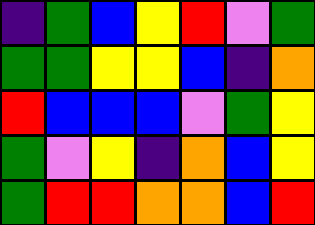[["indigo", "green", "blue", "yellow", "red", "violet", "green"], ["green", "green", "yellow", "yellow", "blue", "indigo", "orange"], ["red", "blue", "blue", "blue", "violet", "green", "yellow"], ["green", "violet", "yellow", "indigo", "orange", "blue", "yellow"], ["green", "red", "red", "orange", "orange", "blue", "red"]]